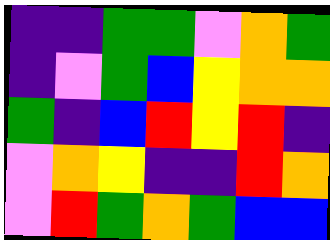[["indigo", "indigo", "green", "green", "violet", "orange", "green"], ["indigo", "violet", "green", "blue", "yellow", "orange", "orange"], ["green", "indigo", "blue", "red", "yellow", "red", "indigo"], ["violet", "orange", "yellow", "indigo", "indigo", "red", "orange"], ["violet", "red", "green", "orange", "green", "blue", "blue"]]